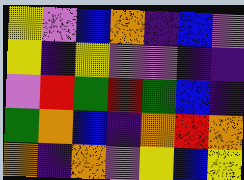[["yellow", "violet", "blue", "orange", "indigo", "blue", "violet"], ["yellow", "indigo", "yellow", "violet", "violet", "indigo", "indigo"], ["violet", "red", "green", "red", "green", "blue", "indigo"], ["green", "orange", "blue", "indigo", "orange", "red", "orange"], ["orange", "indigo", "orange", "violet", "yellow", "blue", "yellow"]]